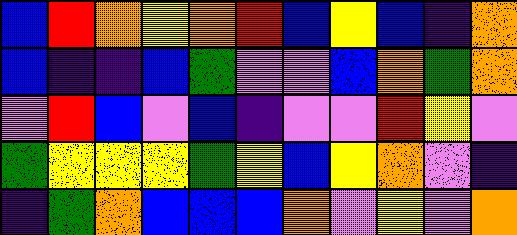[["blue", "red", "orange", "yellow", "orange", "red", "blue", "yellow", "blue", "indigo", "orange"], ["blue", "indigo", "indigo", "blue", "green", "violet", "violet", "blue", "orange", "green", "orange"], ["violet", "red", "blue", "violet", "blue", "indigo", "violet", "violet", "red", "yellow", "violet"], ["green", "yellow", "yellow", "yellow", "green", "yellow", "blue", "yellow", "orange", "violet", "indigo"], ["indigo", "green", "orange", "blue", "blue", "blue", "orange", "violet", "yellow", "violet", "orange"]]